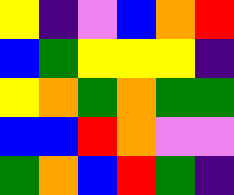[["yellow", "indigo", "violet", "blue", "orange", "red"], ["blue", "green", "yellow", "yellow", "yellow", "indigo"], ["yellow", "orange", "green", "orange", "green", "green"], ["blue", "blue", "red", "orange", "violet", "violet"], ["green", "orange", "blue", "red", "green", "indigo"]]